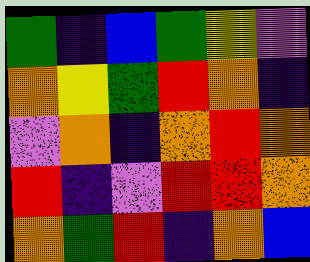[["green", "indigo", "blue", "green", "yellow", "violet"], ["orange", "yellow", "green", "red", "orange", "indigo"], ["violet", "orange", "indigo", "orange", "red", "orange"], ["red", "indigo", "violet", "red", "red", "orange"], ["orange", "green", "red", "indigo", "orange", "blue"]]